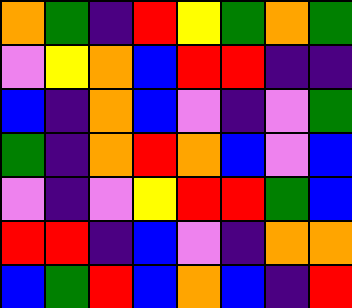[["orange", "green", "indigo", "red", "yellow", "green", "orange", "green"], ["violet", "yellow", "orange", "blue", "red", "red", "indigo", "indigo"], ["blue", "indigo", "orange", "blue", "violet", "indigo", "violet", "green"], ["green", "indigo", "orange", "red", "orange", "blue", "violet", "blue"], ["violet", "indigo", "violet", "yellow", "red", "red", "green", "blue"], ["red", "red", "indigo", "blue", "violet", "indigo", "orange", "orange"], ["blue", "green", "red", "blue", "orange", "blue", "indigo", "red"]]